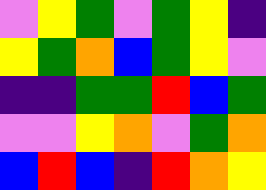[["violet", "yellow", "green", "violet", "green", "yellow", "indigo"], ["yellow", "green", "orange", "blue", "green", "yellow", "violet"], ["indigo", "indigo", "green", "green", "red", "blue", "green"], ["violet", "violet", "yellow", "orange", "violet", "green", "orange"], ["blue", "red", "blue", "indigo", "red", "orange", "yellow"]]